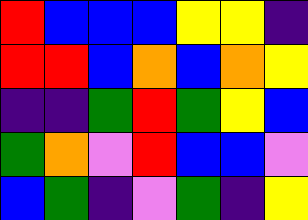[["red", "blue", "blue", "blue", "yellow", "yellow", "indigo"], ["red", "red", "blue", "orange", "blue", "orange", "yellow"], ["indigo", "indigo", "green", "red", "green", "yellow", "blue"], ["green", "orange", "violet", "red", "blue", "blue", "violet"], ["blue", "green", "indigo", "violet", "green", "indigo", "yellow"]]